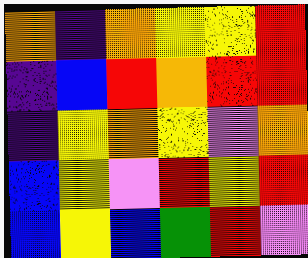[["orange", "indigo", "orange", "yellow", "yellow", "red"], ["indigo", "blue", "red", "orange", "red", "red"], ["indigo", "yellow", "orange", "yellow", "violet", "orange"], ["blue", "yellow", "violet", "red", "yellow", "red"], ["blue", "yellow", "blue", "green", "red", "violet"]]